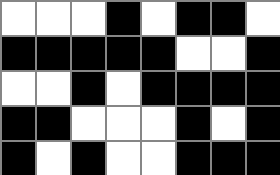[["white", "white", "white", "black", "white", "black", "black", "white"], ["black", "black", "black", "black", "black", "white", "white", "black"], ["white", "white", "black", "white", "black", "black", "black", "black"], ["black", "black", "white", "white", "white", "black", "white", "black"], ["black", "white", "black", "white", "white", "black", "black", "black"]]